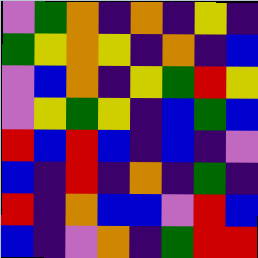[["violet", "green", "orange", "indigo", "orange", "indigo", "yellow", "indigo"], ["green", "yellow", "orange", "yellow", "indigo", "orange", "indigo", "blue"], ["violet", "blue", "orange", "indigo", "yellow", "green", "red", "yellow"], ["violet", "yellow", "green", "yellow", "indigo", "blue", "green", "blue"], ["red", "blue", "red", "blue", "indigo", "blue", "indigo", "violet"], ["blue", "indigo", "red", "indigo", "orange", "indigo", "green", "indigo"], ["red", "indigo", "orange", "blue", "blue", "violet", "red", "blue"], ["blue", "indigo", "violet", "orange", "indigo", "green", "red", "red"]]